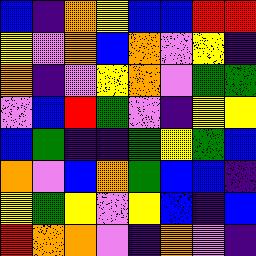[["blue", "indigo", "orange", "yellow", "blue", "blue", "red", "red"], ["yellow", "violet", "orange", "blue", "orange", "violet", "yellow", "indigo"], ["orange", "indigo", "violet", "yellow", "orange", "violet", "green", "green"], ["violet", "blue", "red", "green", "violet", "indigo", "yellow", "yellow"], ["blue", "green", "indigo", "indigo", "green", "yellow", "green", "blue"], ["orange", "violet", "blue", "orange", "green", "blue", "blue", "indigo"], ["yellow", "green", "yellow", "violet", "yellow", "blue", "indigo", "blue"], ["red", "orange", "orange", "violet", "indigo", "orange", "violet", "indigo"]]